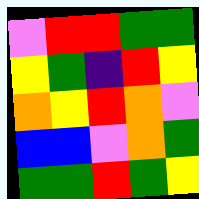[["violet", "red", "red", "green", "green"], ["yellow", "green", "indigo", "red", "yellow"], ["orange", "yellow", "red", "orange", "violet"], ["blue", "blue", "violet", "orange", "green"], ["green", "green", "red", "green", "yellow"]]